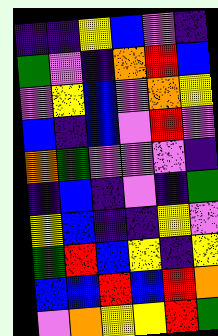[["indigo", "indigo", "yellow", "blue", "violet", "indigo"], ["green", "violet", "indigo", "orange", "red", "blue"], ["violet", "yellow", "blue", "violet", "orange", "yellow"], ["blue", "indigo", "blue", "violet", "red", "violet"], ["orange", "green", "violet", "violet", "violet", "indigo"], ["indigo", "blue", "indigo", "violet", "indigo", "green"], ["yellow", "blue", "indigo", "indigo", "yellow", "violet"], ["green", "red", "blue", "yellow", "indigo", "yellow"], ["blue", "blue", "red", "blue", "red", "orange"], ["violet", "orange", "yellow", "yellow", "red", "green"]]